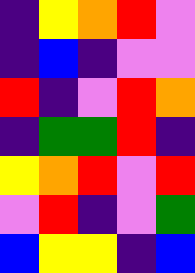[["indigo", "yellow", "orange", "red", "violet"], ["indigo", "blue", "indigo", "violet", "violet"], ["red", "indigo", "violet", "red", "orange"], ["indigo", "green", "green", "red", "indigo"], ["yellow", "orange", "red", "violet", "red"], ["violet", "red", "indigo", "violet", "green"], ["blue", "yellow", "yellow", "indigo", "blue"]]